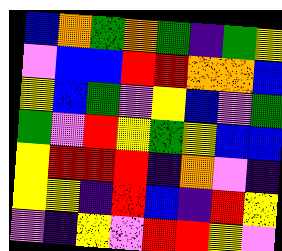[["blue", "orange", "green", "orange", "green", "indigo", "green", "yellow"], ["violet", "blue", "blue", "red", "red", "orange", "orange", "blue"], ["yellow", "blue", "green", "violet", "yellow", "blue", "violet", "green"], ["green", "violet", "red", "yellow", "green", "yellow", "blue", "blue"], ["yellow", "red", "red", "red", "indigo", "orange", "violet", "indigo"], ["yellow", "yellow", "indigo", "red", "blue", "indigo", "red", "yellow"], ["violet", "indigo", "yellow", "violet", "red", "red", "yellow", "violet"]]